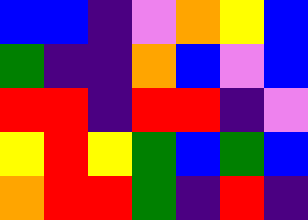[["blue", "blue", "indigo", "violet", "orange", "yellow", "blue"], ["green", "indigo", "indigo", "orange", "blue", "violet", "blue"], ["red", "red", "indigo", "red", "red", "indigo", "violet"], ["yellow", "red", "yellow", "green", "blue", "green", "blue"], ["orange", "red", "red", "green", "indigo", "red", "indigo"]]